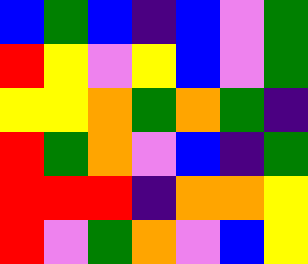[["blue", "green", "blue", "indigo", "blue", "violet", "green"], ["red", "yellow", "violet", "yellow", "blue", "violet", "green"], ["yellow", "yellow", "orange", "green", "orange", "green", "indigo"], ["red", "green", "orange", "violet", "blue", "indigo", "green"], ["red", "red", "red", "indigo", "orange", "orange", "yellow"], ["red", "violet", "green", "orange", "violet", "blue", "yellow"]]